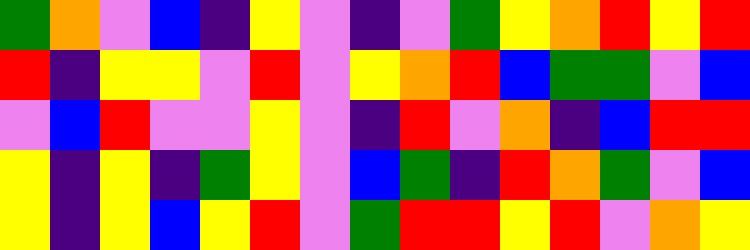[["green", "orange", "violet", "blue", "indigo", "yellow", "violet", "indigo", "violet", "green", "yellow", "orange", "red", "yellow", "red"], ["red", "indigo", "yellow", "yellow", "violet", "red", "violet", "yellow", "orange", "red", "blue", "green", "green", "violet", "blue"], ["violet", "blue", "red", "violet", "violet", "yellow", "violet", "indigo", "red", "violet", "orange", "indigo", "blue", "red", "red"], ["yellow", "indigo", "yellow", "indigo", "green", "yellow", "violet", "blue", "green", "indigo", "red", "orange", "green", "violet", "blue"], ["yellow", "indigo", "yellow", "blue", "yellow", "red", "violet", "green", "red", "red", "yellow", "red", "violet", "orange", "yellow"]]